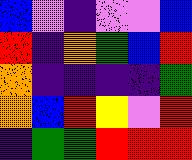[["blue", "violet", "indigo", "violet", "violet", "blue"], ["red", "indigo", "orange", "green", "blue", "red"], ["orange", "indigo", "indigo", "indigo", "indigo", "green"], ["orange", "blue", "red", "yellow", "violet", "red"], ["indigo", "green", "green", "red", "red", "red"]]